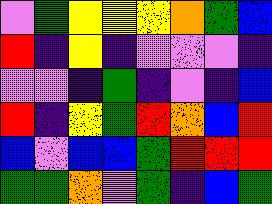[["violet", "green", "yellow", "yellow", "yellow", "orange", "green", "blue"], ["red", "indigo", "yellow", "indigo", "violet", "violet", "violet", "indigo"], ["violet", "violet", "indigo", "green", "indigo", "violet", "indigo", "blue"], ["red", "indigo", "yellow", "green", "red", "orange", "blue", "red"], ["blue", "violet", "blue", "blue", "green", "red", "red", "red"], ["green", "green", "orange", "violet", "green", "indigo", "blue", "green"]]